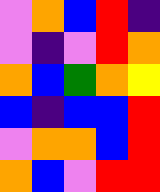[["violet", "orange", "blue", "red", "indigo"], ["violet", "indigo", "violet", "red", "orange"], ["orange", "blue", "green", "orange", "yellow"], ["blue", "indigo", "blue", "blue", "red"], ["violet", "orange", "orange", "blue", "red"], ["orange", "blue", "violet", "red", "red"]]